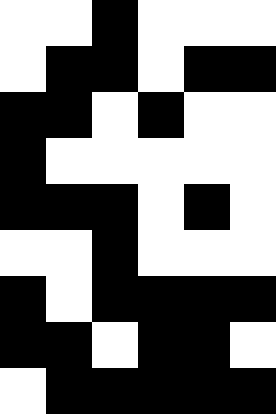[["white", "white", "black", "white", "white", "white"], ["white", "black", "black", "white", "black", "black"], ["black", "black", "white", "black", "white", "white"], ["black", "white", "white", "white", "white", "white"], ["black", "black", "black", "white", "black", "white"], ["white", "white", "black", "white", "white", "white"], ["black", "white", "black", "black", "black", "black"], ["black", "black", "white", "black", "black", "white"], ["white", "black", "black", "black", "black", "black"]]